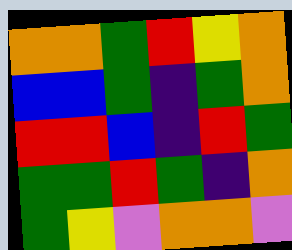[["orange", "orange", "green", "red", "yellow", "orange"], ["blue", "blue", "green", "indigo", "green", "orange"], ["red", "red", "blue", "indigo", "red", "green"], ["green", "green", "red", "green", "indigo", "orange"], ["green", "yellow", "violet", "orange", "orange", "violet"]]